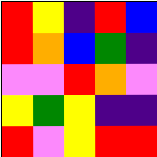[["red", "yellow", "indigo", "red", "blue"], ["red", "orange", "blue", "green", "indigo"], ["violet", "violet", "red", "orange", "violet"], ["yellow", "green", "yellow", "indigo", "indigo"], ["red", "violet", "yellow", "red", "red"]]